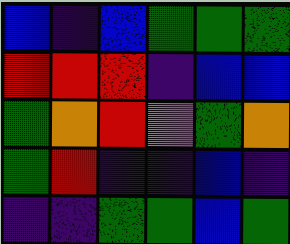[["blue", "indigo", "blue", "green", "green", "green"], ["red", "red", "red", "indigo", "blue", "blue"], ["green", "orange", "red", "violet", "green", "orange"], ["green", "red", "indigo", "indigo", "blue", "indigo"], ["indigo", "indigo", "green", "green", "blue", "green"]]